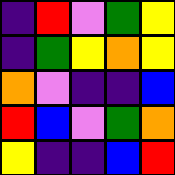[["indigo", "red", "violet", "green", "yellow"], ["indigo", "green", "yellow", "orange", "yellow"], ["orange", "violet", "indigo", "indigo", "blue"], ["red", "blue", "violet", "green", "orange"], ["yellow", "indigo", "indigo", "blue", "red"]]